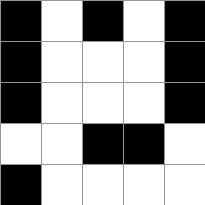[["black", "white", "black", "white", "black"], ["black", "white", "white", "white", "black"], ["black", "white", "white", "white", "black"], ["white", "white", "black", "black", "white"], ["black", "white", "white", "white", "white"]]